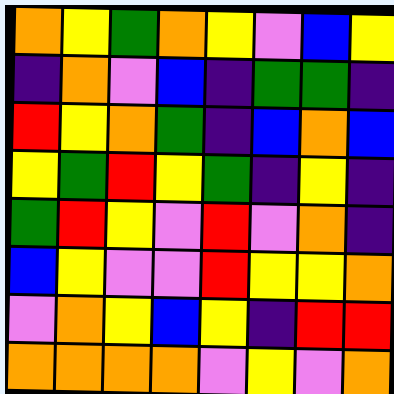[["orange", "yellow", "green", "orange", "yellow", "violet", "blue", "yellow"], ["indigo", "orange", "violet", "blue", "indigo", "green", "green", "indigo"], ["red", "yellow", "orange", "green", "indigo", "blue", "orange", "blue"], ["yellow", "green", "red", "yellow", "green", "indigo", "yellow", "indigo"], ["green", "red", "yellow", "violet", "red", "violet", "orange", "indigo"], ["blue", "yellow", "violet", "violet", "red", "yellow", "yellow", "orange"], ["violet", "orange", "yellow", "blue", "yellow", "indigo", "red", "red"], ["orange", "orange", "orange", "orange", "violet", "yellow", "violet", "orange"]]